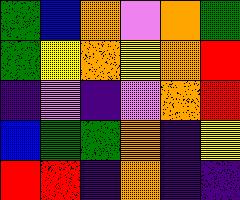[["green", "blue", "orange", "violet", "orange", "green"], ["green", "yellow", "orange", "yellow", "orange", "red"], ["indigo", "violet", "indigo", "violet", "orange", "red"], ["blue", "green", "green", "orange", "indigo", "yellow"], ["red", "red", "indigo", "orange", "indigo", "indigo"]]